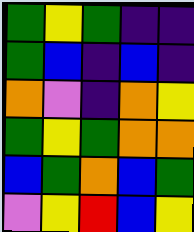[["green", "yellow", "green", "indigo", "indigo"], ["green", "blue", "indigo", "blue", "indigo"], ["orange", "violet", "indigo", "orange", "yellow"], ["green", "yellow", "green", "orange", "orange"], ["blue", "green", "orange", "blue", "green"], ["violet", "yellow", "red", "blue", "yellow"]]